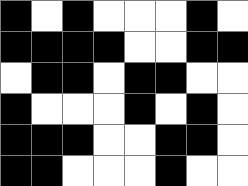[["black", "white", "black", "white", "white", "white", "black", "white"], ["black", "black", "black", "black", "white", "white", "black", "black"], ["white", "black", "black", "white", "black", "black", "white", "white"], ["black", "white", "white", "white", "black", "white", "black", "white"], ["black", "black", "black", "white", "white", "black", "black", "white"], ["black", "black", "white", "white", "white", "black", "white", "white"]]